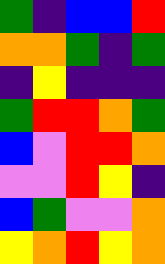[["green", "indigo", "blue", "blue", "red"], ["orange", "orange", "green", "indigo", "green"], ["indigo", "yellow", "indigo", "indigo", "indigo"], ["green", "red", "red", "orange", "green"], ["blue", "violet", "red", "red", "orange"], ["violet", "violet", "red", "yellow", "indigo"], ["blue", "green", "violet", "violet", "orange"], ["yellow", "orange", "red", "yellow", "orange"]]